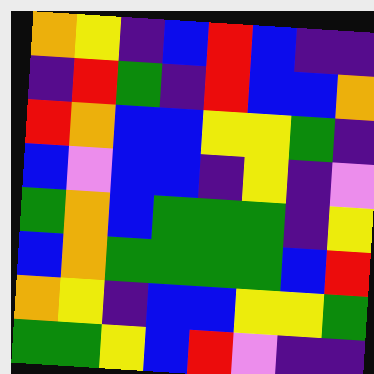[["orange", "yellow", "indigo", "blue", "red", "blue", "indigo", "indigo"], ["indigo", "red", "green", "indigo", "red", "blue", "blue", "orange"], ["red", "orange", "blue", "blue", "yellow", "yellow", "green", "indigo"], ["blue", "violet", "blue", "blue", "indigo", "yellow", "indigo", "violet"], ["green", "orange", "blue", "green", "green", "green", "indigo", "yellow"], ["blue", "orange", "green", "green", "green", "green", "blue", "red"], ["orange", "yellow", "indigo", "blue", "blue", "yellow", "yellow", "green"], ["green", "green", "yellow", "blue", "red", "violet", "indigo", "indigo"]]